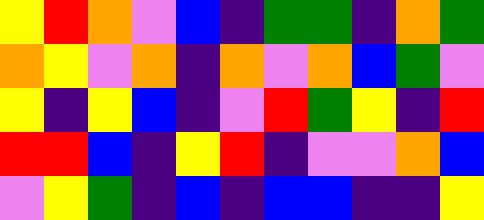[["yellow", "red", "orange", "violet", "blue", "indigo", "green", "green", "indigo", "orange", "green"], ["orange", "yellow", "violet", "orange", "indigo", "orange", "violet", "orange", "blue", "green", "violet"], ["yellow", "indigo", "yellow", "blue", "indigo", "violet", "red", "green", "yellow", "indigo", "red"], ["red", "red", "blue", "indigo", "yellow", "red", "indigo", "violet", "violet", "orange", "blue"], ["violet", "yellow", "green", "indigo", "blue", "indigo", "blue", "blue", "indigo", "indigo", "yellow"]]